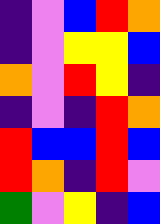[["indigo", "violet", "blue", "red", "orange"], ["indigo", "violet", "yellow", "yellow", "blue"], ["orange", "violet", "red", "yellow", "indigo"], ["indigo", "violet", "indigo", "red", "orange"], ["red", "blue", "blue", "red", "blue"], ["red", "orange", "indigo", "red", "violet"], ["green", "violet", "yellow", "indigo", "blue"]]